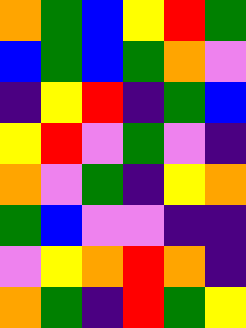[["orange", "green", "blue", "yellow", "red", "green"], ["blue", "green", "blue", "green", "orange", "violet"], ["indigo", "yellow", "red", "indigo", "green", "blue"], ["yellow", "red", "violet", "green", "violet", "indigo"], ["orange", "violet", "green", "indigo", "yellow", "orange"], ["green", "blue", "violet", "violet", "indigo", "indigo"], ["violet", "yellow", "orange", "red", "orange", "indigo"], ["orange", "green", "indigo", "red", "green", "yellow"]]